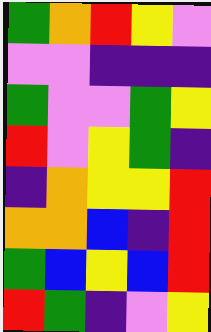[["green", "orange", "red", "yellow", "violet"], ["violet", "violet", "indigo", "indigo", "indigo"], ["green", "violet", "violet", "green", "yellow"], ["red", "violet", "yellow", "green", "indigo"], ["indigo", "orange", "yellow", "yellow", "red"], ["orange", "orange", "blue", "indigo", "red"], ["green", "blue", "yellow", "blue", "red"], ["red", "green", "indigo", "violet", "yellow"]]